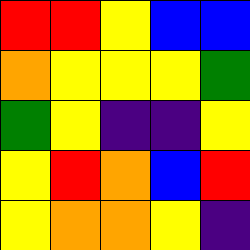[["red", "red", "yellow", "blue", "blue"], ["orange", "yellow", "yellow", "yellow", "green"], ["green", "yellow", "indigo", "indigo", "yellow"], ["yellow", "red", "orange", "blue", "red"], ["yellow", "orange", "orange", "yellow", "indigo"]]